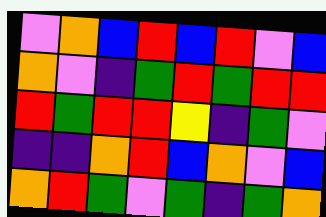[["violet", "orange", "blue", "red", "blue", "red", "violet", "blue"], ["orange", "violet", "indigo", "green", "red", "green", "red", "red"], ["red", "green", "red", "red", "yellow", "indigo", "green", "violet"], ["indigo", "indigo", "orange", "red", "blue", "orange", "violet", "blue"], ["orange", "red", "green", "violet", "green", "indigo", "green", "orange"]]